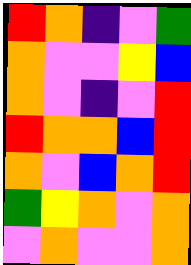[["red", "orange", "indigo", "violet", "green"], ["orange", "violet", "violet", "yellow", "blue"], ["orange", "violet", "indigo", "violet", "red"], ["red", "orange", "orange", "blue", "red"], ["orange", "violet", "blue", "orange", "red"], ["green", "yellow", "orange", "violet", "orange"], ["violet", "orange", "violet", "violet", "orange"]]